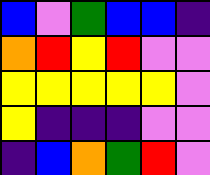[["blue", "violet", "green", "blue", "blue", "indigo"], ["orange", "red", "yellow", "red", "violet", "violet"], ["yellow", "yellow", "yellow", "yellow", "yellow", "violet"], ["yellow", "indigo", "indigo", "indigo", "violet", "violet"], ["indigo", "blue", "orange", "green", "red", "violet"]]